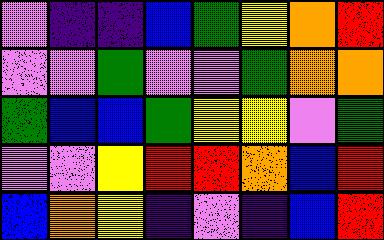[["violet", "indigo", "indigo", "blue", "green", "yellow", "orange", "red"], ["violet", "violet", "green", "violet", "violet", "green", "orange", "orange"], ["green", "blue", "blue", "green", "yellow", "yellow", "violet", "green"], ["violet", "violet", "yellow", "red", "red", "orange", "blue", "red"], ["blue", "orange", "yellow", "indigo", "violet", "indigo", "blue", "red"]]